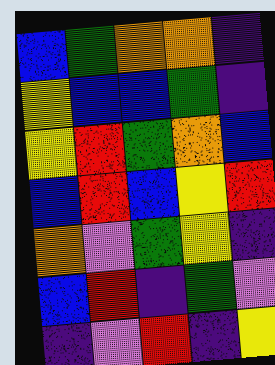[["blue", "green", "orange", "orange", "indigo"], ["yellow", "blue", "blue", "green", "indigo"], ["yellow", "red", "green", "orange", "blue"], ["blue", "red", "blue", "yellow", "red"], ["orange", "violet", "green", "yellow", "indigo"], ["blue", "red", "indigo", "green", "violet"], ["indigo", "violet", "red", "indigo", "yellow"]]